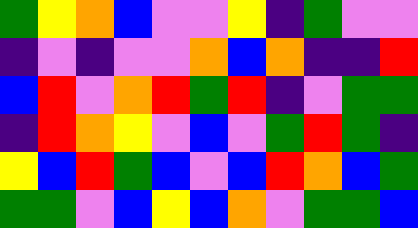[["green", "yellow", "orange", "blue", "violet", "violet", "yellow", "indigo", "green", "violet", "violet"], ["indigo", "violet", "indigo", "violet", "violet", "orange", "blue", "orange", "indigo", "indigo", "red"], ["blue", "red", "violet", "orange", "red", "green", "red", "indigo", "violet", "green", "green"], ["indigo", "red", "orange", "yellow", "violet", "blue", "violet", "green", "red", "green", "indigo"], ["yellow", "blue", "red", "green", "blue", "violet", "blue", "red", "orange", "blue", "green"], ["green", "green", "violet", "blue", "yellow", "blue", "orange", "violet", "green", "green", "blue"]]